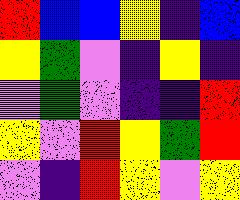[["red", "blue", "blue", "yellow", "indigo", "blue"], ["yellow", "green", "violet", "indigo", "yellow", "indigo"], ["violet", "green", "violet", "indigo", "indigo", "red"], ["yellow", "violet", "red", "yellow", "green", "red"], ["violet", "indigo", "red", "yellow", "violet", "yellow"]]